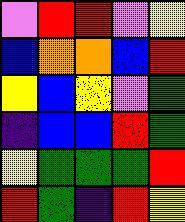[["violet", "red", "red", "violet", "yellow"], ["blue", "orange", "orange", "blue", "red"], ["yellow", "blue", "yellow", "violet", "green"], ["indigo", "blue", "blue", "red", "green"], ["yellow", "green", "green", "green", "red"], ["red", "green", "indigo", "red", "yellow"]]